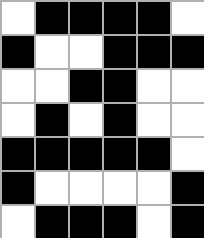[["white", "black", "black", "black", "black", "white"], ["black", "white", "white", "black", "black", "black"], ["white", "white", "black", "black", "white", "white"], ["white", "black", "white", "black", "white", "white"], ["black", "black", "black", "black", "black", "white"], ["black", "white", "white", "white", "white", "black"], ["white", "black", "black", "black", "white", "black"]]